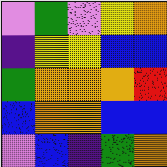[["violet", "green", "violet", "yellow", "orange"], ["indigo", "yellow", "yellow", "blue", "blue"], ["green", "orange", "orange", "orange", "red"], ["blue", "orange", "orange", "blue", "blue"], ["violet", "blue", "indigo", "green", "orange"]]